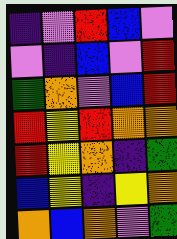[["indigo", "violet", "red", "blue", "violet"], ["violet", "indigo", "blue", "violet", "red"], ["green", "orange", "violet", "blue", "red"], ["red", "yellow", "red", "orange", "orange"], ["red", "yellow", "orange", "indigo", "green"], ["blue", "yellow", "indigo", "yellow", "orange"], ["orange", "blue", "orange", "violet", "green"]]